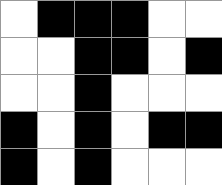[["white", "black", "black", "black", "white", "white"], ["white", "white", "black", "black", "white", "black"], ["white", "white", "black", "white", "white", "white"], ["black", "white", "black", "white", "black", "black"], ["black", "white", "black", "white", "white", "white"]]